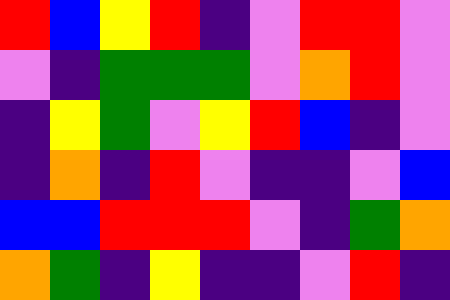[["red", "blue", "yellow", "red", "indigo", "violet", "red", "red", "violet"], ["violet", "indigo", "green", "green", "green", "violet", "orange", "red", "violet"], ["indigo", "yellow", "green", "violet", "yellow", "red", "blue", "indigo", "violet"], ["indigo", "orange", "indigo", "red", "violet", "indigo", "indigo", "violet", "blue"], ["blue", "blue", "red", "red", "red", "violet", "indigo", "green", "orange"], ["orange", "green", "indigo", "yellow", "indigo", "indigo", "violet", "red", "indigo"]]